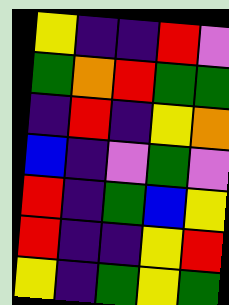[["yellow", "indigo", "indigo", "red", "violet"], ["green", "orange", "red", "green", "green"], ["indigo", "red", "indigo", "yellow", "orange"], ["blue", "indigo", "violet", "green", "violet"], ["red", "indigo", "green", "blue", "yellow"], ["red", "indigo", "indigo", "yellow", "red"], ["yellow", "indigo", "green", "yellow", "green"]]